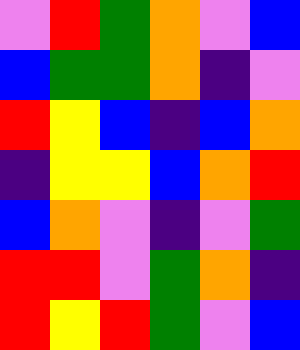[["violet", "red", "green", "orange", "violet", "blue"], ["blue", "green", "green", "orange", "indigo", "violet"], ["red", "yellow", "blue", "indigo", "blue", "orange"], ["indigo", "yellow", "yellow", "blue", "orange", "red"], ["blue", "orange", "violet", "indigo", "violet", "green"], ["red", "red", "violet", "green", "orange", "indigo"], ["red", "yellow", "red", "green", "violet", "blue"]]